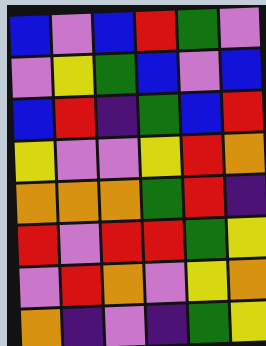[["blue", "violet", "blue", "red", "green", "violet"], ["violet", "yellow", "green", "blue", "violet", "blue"], ["blue", "red", "indigo", "green", "blue", "red"], ["yellow", "violet", "violet", "yellow", "red", "orange"], ["orange", "orange", "orange", "green", "red", "indigo"], ["red", "violet", "red", "red", "green", "yellow"], ["violet", "red", "orange", "violet", "yellow", "orange"], ["orange", "indigo", "violet", "indigo", "green", "yellow"]]